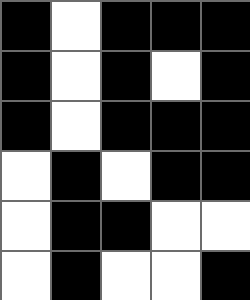[["black", "white", "black", "black", "black"], ["black", "white", "black", "white", "black"], ["black", "white", "black", "black", "black"], ["white", "black", "white", "black", "black"], ["white", "black", "black", "white", "white"], ["white", "black", "white", "white", "black"]]